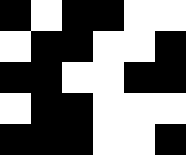[["black", "white", "black", "black", "white", "white"], ["white", "black", "black", "white", "white", "black"], ["black", "black", "white", "white", "black", "black"], ["white", "black", "black", "white", "white", "white"], ["black", "black", "black", "white", "white", "black"]]